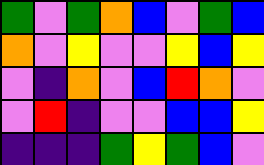[["green", "violet", "green", "orange", "blue", "violet", "green", "blue"], ["orange", "violet", "yellow", "violet", "violet", "yellow", "blue", "yellow"], ["violet", "indigo", "orange", "violet", "blue", "red", "orange", "violet"], ["violet", "red", "indigo", "violet", "violet", "blue", "blue", "yellow"], ["indigo", "indigo", "indigo", "green", "yellow", "green", "blue", "violet"]]